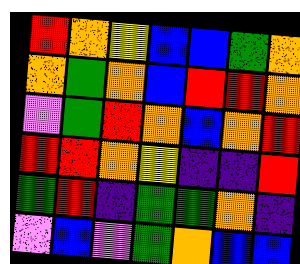[["red", "orange", "yellow", "blue", "blue", "green", "orange"], ["orange", "green", "orange", "blue", "red", "red", "orange"], ["violet", "green", "red", "orange", "blue", "orange", "red"], ["red", "red", "orange", "yellow", "indigo", "indigo", "red"], ["green", "red", "indigo", "green", "green", "orange", "indigo"], ["violet", "blue", "violet", "green", "orange", "blue", "blue"]]